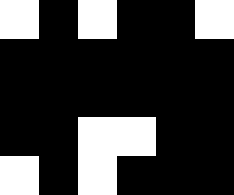[["white", "black", "white", "black", "black", "white"], ["black", "black", "black", "black", "black", "black"], ["black", "black", "black", "black", "black", "black"], ["black", "black", "white", "white", "black", "black"], ["white", "black", "white", "black", "black", "black"]]